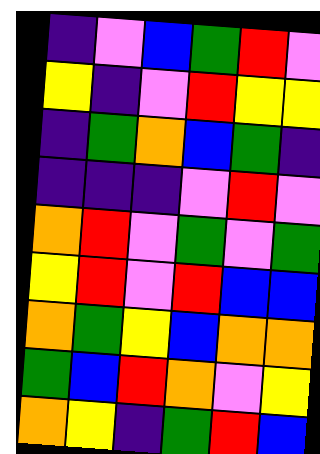[["indigo", "violet", "blue", "green", "red", "violet"], ["yellow", "indigo", "violet", "red", "yellow", "yellow"], ["indigo", "green", "orange", "blue", "green", "indigo"], ["indigo", "indigo", "indigo", "violet", "red", "violet"], ["orange", "red", "violet", "green", "violet", "green"], ["yellow", "red", "violet", "red", "blue", "blue"], ["orange", "green", "yellow", "blue", "orange", "orange"], ["green", "blue", "red", "orange", "violet", "yellow"], ["orange", "yellow", "indigo", "green", "red", "blue"]]